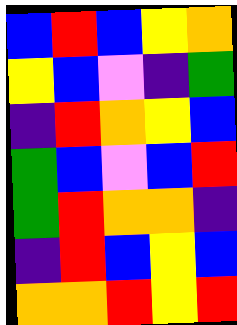[["blue", "red", "blue", "yellow", "orange"], ["yellow", "blue", "violet", "indigo", "green"], ["indigo", "red", "orange", "yellow", "blue"], ["green", "blue", "violet", "blue", "red"], ["green", "red", "orange", "orange", "indigo"], ["indigo", "red", "blue", "yellow", "blue"], ["orange", "orange", "red", "yellow", "red"]]